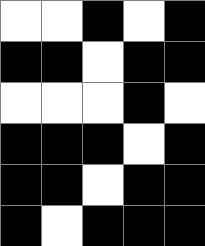[["white", "white", "black", "white", "black"], ["black", "black", "white", "black", "black"], ["white", "white", "white", "black", "white"], ["black", "black", "black", "white", "black"], ["black", "black", "white", "black", "black"], ["black", "white", "black", "black", "black"]]